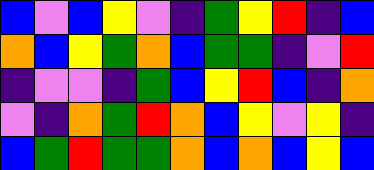[["blue", "violet", "blue", "yellow", "violet", "indigo", "green", "yellow", "red", "indigo", "blue"], ["orange", "blue", "yellow", "green", "orange", "blue", "green", "green", "indigo", "violet", "red"], ["indigo", "violet", "violet", "indigo", "green", "blue", "yellow", "red", "blue", "indigo", "orange"], ["violet", "indigo", "orange", "green", "red", "orange", "blue", "yellow", "violet", "yellow", "indigo"], ["blue", "green", "red", "green", "green", "orange", "blue", "orange", "blue", "yellow", "blue"]]